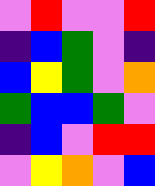[["violet", "red", "violet", "violet", "red"], ["indigo", "blue", "green", "violet", "indigo"], ["blue", "yellow", "green", "violet", "orange"], ["green", "blue", "blue", "green", "violet"], ["indigo", "blue", "violet", "red", "red"], ["violet", "yellow", "orange", "violet", "blue"]]